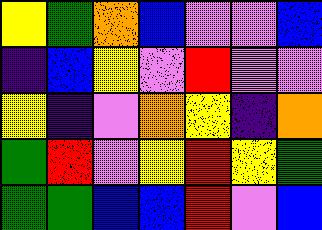[["yellow", "green", "orange", "blue", "violet", "violet", "blue"], ["indigo", "blue", "yellow", "violet", "red", "violet", "violet"], ["yellow", "indigo", "violet", "orange", "yellow", "indigo", "orange"], ["green", "red", "violet", "yellow", "red", "yellow", "green"], ["green", "green", "blue", "blue", "red", "violet", "blue"]]